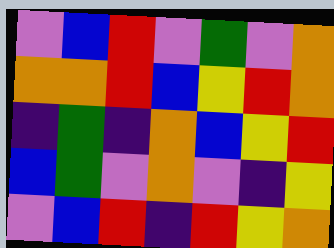[["violet", "blue", "red", "violet", "green", "violet", "orange"], ["orange", "orange", "red", "blue", "yellow", "red", "orange"], ["indigo", "green", "indigo", "orange", "blue", "yellow", "red"], ["blue", "green", "violet", "orange", "violet", "indigo", "yellow"], ["violet", "blue", "red", "indigo", "red", "yellow", "orange"]]